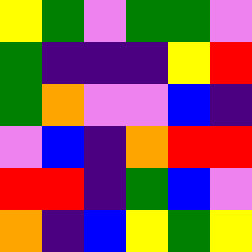[["yellow", "green", "violet", "green", "green", "violet"], ["green", "indigo", "indigo", "indigo", "yellow", "red"], ["green", "orange", "violet", "violet", "blue", "indigo"], ["violet", "blue", "indigo", "orange", "red", "red"], ["red", "red", "indigo", "green", "blue", "violet"], ["orange", "indigo", "blue", "yellow", "green", "yellow"]]